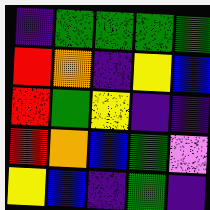[["indigo", "green", "green", "green", "green"], ["red", "orange", "indigo", "yellow", "blue"], ["red", "green", "yellow", "indigo", "indigo"], ["red", "orange", "blue", "green", "violet"], ["yellow", "blue", "indigo", "green", "indigo"]]